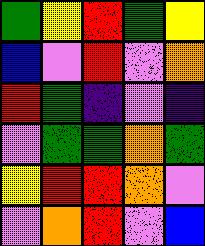[["green", "yellow", "red", "green", "yellow"], ["blue", "violet", "red", "violet", "orange"], ["red", "green", "indigo", "violet", "indigo"], ["violet", "green", "green", "orange", "green"], ["yellow", "red", "red", "orange", "violet"], ["violet", "orange", "red", "violet", "blue"]]